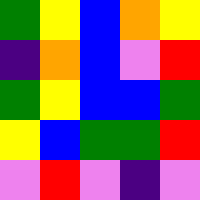[["green", "yellow", "blue", "orange", "yellow"], ["indigo", "orange", "blue", "violet", "red"], ["green", "yellow", "blue", "blue", "green"], ["yellow", "blue", "green", "green", "red"], ["violet", "red", "violet", "indigo", "violet"]]